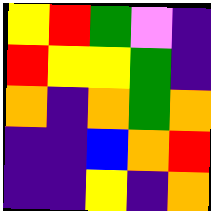[["yellow", "red", "green", "violet", "indigo"], ["red", "yellow", "yellow", "green", "indigo"], ["orange", "indigo", "orange", "green", "orange"], ["indigo", "indigo", "blue", "orange", "red"], ["indigo", "indigo", "yellow", "indigo", "orange"]]